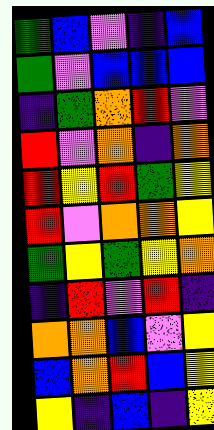[["green", "blue", "violet", "indigo", "blue"], ["green", "violet", "blue", "blue", "blue"], ["indigo", "green", "orange", "red", "violet"], ["red", "violet", "orange", "indigo", "orange"], ["red", "yellow", "red", "green", "yellow"], ["red", "violet", "orange", "orange", "yellow"], ["green", "yellow", "green", "yellow", "orange"], ["indigo", "red", "violet", "red", "indigo"], ["orange", "orange", "blue", "violet", "yellow"], ["blue", "orange", "red", "blue", "yellow"], ["yellow", "indigo", "blue", "indigo", "yellow"]]